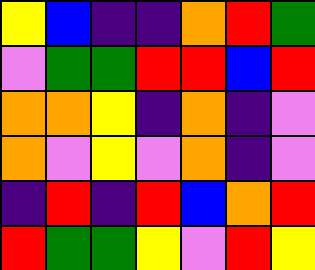[["yellow", "blue", "indigo", "indigo", "orange", "red", "green"], ["violet", "green", "green", "red", "red", "blue", "red"], ["orange", "orange", "yellow", "indigo", "orange", "indigo", "violet"], ["orange", "violet", "yellow", "violet", "orange", "indigo", "violet"], ["indigo", "red", "indigo", "red", "blue", "orange", "red"], ["red", "green", "green", "yellow", "violet", "red", "yellow"]]